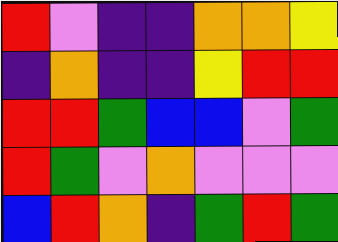[["red", "violet", "indigo", "indigo", "orange", "orange", "yellow"], ["indigo", "orange", "indigo", "indigo", "yellow", "red", "red"], ["red", "red", "green", "blue", "blue", "violet", "green"], ["red", "green", "violet", "orange", "violet", "violet", "violet"], ["blue", "red", "orange", "indigo", "green", "red", "green"]]